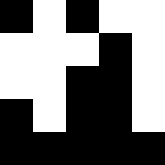[["black", "white", "black", "white", "white"], ["white", "white", "white", "black", "white"], ["white", "white", "black", "black", "white"], ["black", "white", "black", "black", "white"], ["black", "black", "black", "black", "black"]]